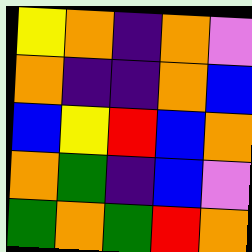[["yellow", "orange", "indigo", "orange", "violet"], ["orange", "indigo", "indigo", "orange", "blue"], ["blue", "yellow", "red", "blue", "orange"], ["orange", "green", "indigo", "blue", "violet"], ["green", "orange", "green", "red", "orange"]]